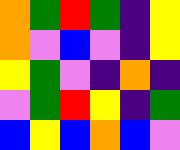[["orange", "green", "red", "green", "indigo", "yellow"], ["orange", "violet", "blue", "violet", "indigo", "yellow"], ["yellow", "green", "violet", "indigo", "orange", "indigo"], ["violet", "green", "red", "yellow", "indigo", "green"], ["blue", "yellow", "blue", "orange", "blue", "violet"]]